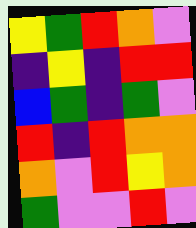[["yellow", "green", "red", "orange", "violet"], ["indigo", "yellow", "indigo", "red", "red"], ["blue", "green", "indigo", "green", "violet"], ["red", "indigo", "red", "orange", "orange"], ["orange", "violet", "red", "yellow", "orange"], ["green", "violet", "violet", "red", "violet"]]